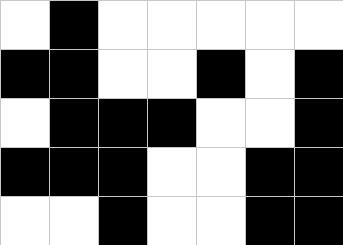[["white", "black", "white", "white", "white", "white", "white"], ["black", "black", "white", "white", "black", "white", "black"], ["white", "black", "black", "black", "white", "white", "black"], ["black", "black", "black", "white", "white", "black", "black"], ["white", "white", "black", "white", "white", "black", "black"]]